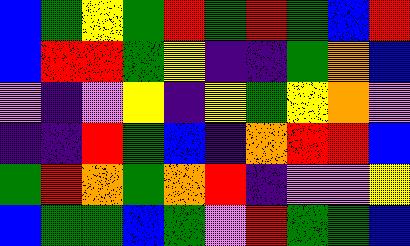[["blue", "green", "yellow", "green", "red", "green", "red", "green", "blue", "red"], ["blue", "red", "red", "green", "yellow", "indigo", "indigo", "green", "orange", "blue"], ["violet", "indigo", "violet", "yellow", "indigo", "yellow", "green", "yellow", "orange", "violet"], ["indigo", "indigo", "red", "green", "blue", "indigo", "orange", "red", "red", "blue"], ["green", "red", "orange", "green", "orange", "red", "indigo", "violet", "violet", "yellow"], ["blue", "green", "green", "blue", "green", "violet", "red", "green", "green", "blue"]]